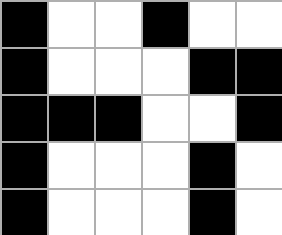[["black", "white", "white", "black", "white", "white"], ["black", "white", "white", "white", "black", "black"], ["black", "black", "black", "white", "white", "black"], ["black", "white", "white", "white", "black", "white"], ["black", "white", "white", "white", "black", "white"]]